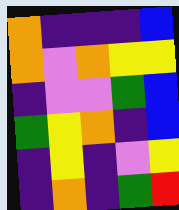[["orange", "indigo", "indigo", "indigo", "blue"], ["orange", "violet", "orange", "yellow", "yellow"], ["indigo", "violet", "violet", "green", "blue"], ["green", "yellow", "orange", "indigo", "blue"], ["indigo", "yellow", "indigo", "violet", "yellow"], ["indigo", "orange", "indigo", "green", "red"]]